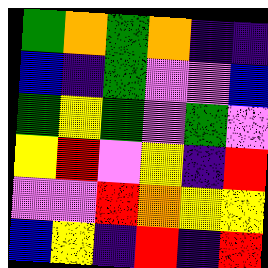[["green", "orange", "green", "orange", "indigo", "indigo"], ["blue", "indigo", "green", "violet", "violet", "blue"], ["green", "yellow", "green", "violet", "green", "violet"], ["yellow", "red", "violet", "yellow", "indigo", "red"], ["violet", "violet", "red", "orange", "yellow", "yellow"], ["blue", "yellow", "indigo", "red", "indigo", "red"]]